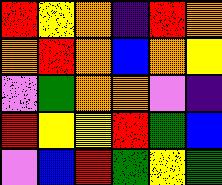[["red", "yellow", "orange", "indigo", "red", "orange"], ["orange", "red", "orange", "blue", "orange", "yellow"], ["violet", "green", "orange", "orange", "violet", "indigo"], ["red", "yellow", "yellow", "red", "green", "blue"], ["violet", "blue", "red", "green", "yellow", "green"]]